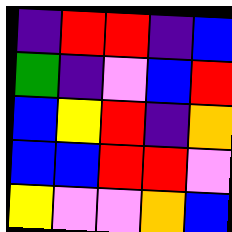[["indigo", "red", "red", "indigo", "blue"], ["green", "indigo", "violet", "blue", "red"], ["blue", "yellow", "red", "indigo", "orange"], ["blue", "blue", "red", "red", "violet"], ["yellow", "violet", "violet", "orange", "blue"]]